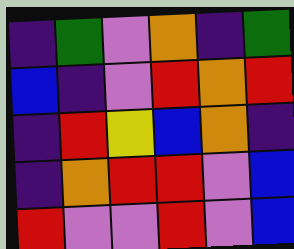[["indigo", "green", "violet", "orange", "indigo", "green"], ["blue", "indigo", "violet", "red", "orange", "red"], ["indigo", "red", "yellow", "blue", "orange", "indigo"], ["indigo", "orange", "red", "red", "violet", "blue"], ["red", "violet", "violet", "red", "violet", "blue"]]